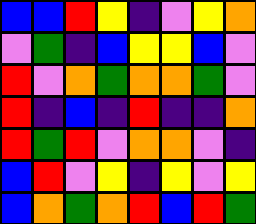[["blue", "blue", "red", "yellow", "indigo", "violet", "yellow", "orange"], ["violet", "green", "indigo", "blue", "yellow", "yellow", "blue", "violet"], ["red", "violet", "orange", "green", "orange", "orange", "green", "violet"], ["red", "indigo", "blue", "indigo", "red", "indigo", "indigo", "orange"], ["red", "green", "red", "violet", "orange", "orange", "violet", "indigo"], ["blue", "red", "violet", "yellow", "indigo", "yellow", "violet", "yellow"], ["blue", "orange", "green", "orange", "red", "blue", "red", "green"]]